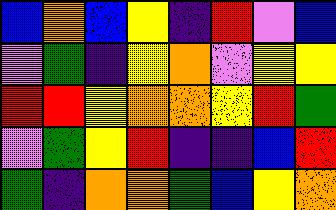[["blue", "orange", "blue", "yellow", "indigo", "red", "violet", "blue"], ["violet", "green", "indigo", "yellow", "orange", "violet", "yellow", "yellow"], ["red", "red", "yellow", "orange", "orange", "yellow", "red", "green"], ["violet", "green", "yellow", "red", "indigo", "indigo", "blue", "red"], ["green", "indigo", "orange", "orange", "green", "blue", "yellow", "orange"]]